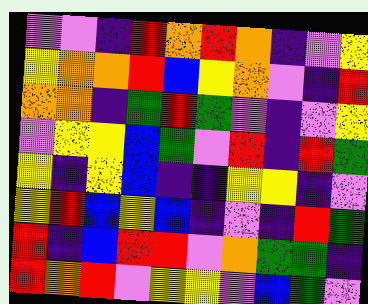[["violet", "violet", "indigo", "red", "orange", "red", "orange", "indigo", "violet", "yellow"], ["yellow", "orange", "orange", "red", "blue", "yellow", "orange", "violet", "indigo", "red"], ["orange", "orange", "indigo", "green", "red", "green", "violet", "indigo", "violet", "yellow"], ["violet", "yellow", "yellow", "blue", "green", "violet", "red", "indigo", "red", "green"], ["yellow", "indigo", "yellow", "blue", "indigo", "indigo", "yellow", "yellow", "indigo", "violet"], ["yellow", "red", "blue", "yellow", "blue", "indigo", "violet", "indigo", "red", "green"], ["red", "indigo", "blue", "red", "red", "violet", "orange", "green", "green", "indigo"], ["red", "orange", "red", "violet", "yellow", "yellow", "violet", "blue", "green", "violet"]]